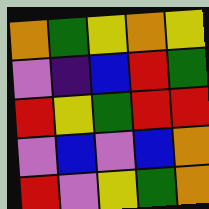[["orange", "green", "yellow", "orange", "yellow"], ["violet", "indigo", "blue", "red", "green"], ["red", "yellow", "green", "red", "red"], ["violet", "blue", "violet", "blue", "orange"], ["red", "violet", "yellow", "green", "orange"]]